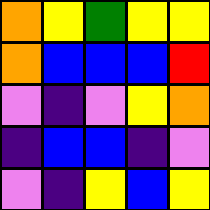[["orange", "yellow", "green", "yellow", "yellow"], ["orange", "blue", "blue", "blue", "red"], ["violet", "indigo", "violet", "yellow", "orange"], ["indigo", "blue", "blue", "indigo", "violet"], ["violet", "indigo", "yellow", "blue", "yellow"]]